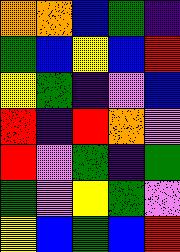[["orange", "orange", "blue", "green", "indigo"], ["green", "blue", "yellow", "blue", "red"], ["yellow", "green", "indigo", "violet", "blue"], ["red", "indigo", "red", "orange", "violet"], ["red", "violet", "green", "indigo", "green"], ["green", "violet", "yellow", "green", "violet"], ["yellow", "blue", "green", "blue", "red"]]